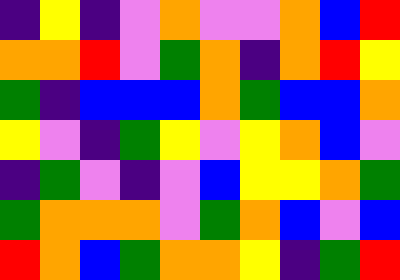[["indigo", "yellow", "indigo", "violet", "orange", "violet", "violet", "orange", "blue", "red"], ["orange", "orange", "red", "violet", "green", "orange", "indigo", "orange", "red", "yellow"], ["green", "indigo", "blue", "blue", "blue", "orange", "green", "blue", "blue", "orange"], ["yellow", "violet", "indigo", "green", "yellow", "violet", "yellow", "orange", "blue", "violet"], ["indigo", "green", "violet", "indigo", "violet", "blue", "yellow", "yellow", "orange", "green"], ["green", "orange", "orange", "orange", "violet", "green", "orange", "blue", "violet", "blue"], ["red", "orange", "blue", "green", "orange", "orange", "yellow", "indigo", "green", "red"]]